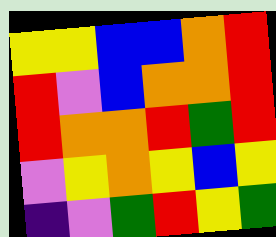[["yellow", "yellow", "blue", "blue", "orange", "red"], ["red", "violet", "blue", "orange", "orange", "red"], ["red", "orange", "orange", "red", "green", "red"], ["violet", "yellow", "orange", "yellow", "blue", "yellow"], ["indigo", "violet", "green", "red", "yellow", "green"]]